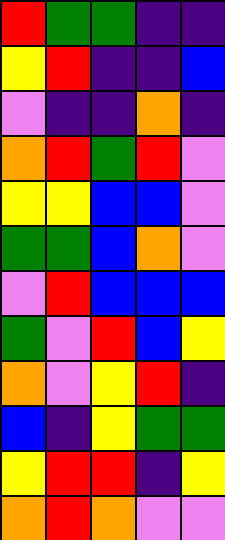[["red", "green", "green", "indigo", "indigo"], ["yellow", "red", "indigo", "indigo", "blue"], ["violet", "indigo", "indigo", "orange", "indigo"], ["orange", "red", "green", "red", "violet"], ["yellow", "yellow", "blue", "blue", "violet"], ["green", "green", "blue", "orange", "violet"], ["violet", "red", "blue", "blue", "blue"], ["green", "violet", "red", "blue", "yellow"], ["orange", "violet", "yellow", "red", "indigo"], ["blue", "indigo", "yellow", "green", "green"], ["yellow", "red", "red", "indigo", "yellow"], ["orange", "red", "orange", "violet", "violet"]]